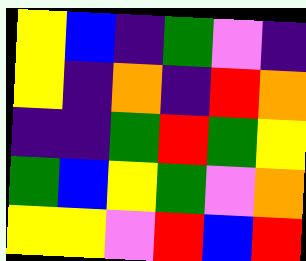[["yellow", "blue", "indigo", "green", "violet", "indigo"], ["yellow", "indigo", "orange", "indigo", "red", "orange"], ["indigo", "indigo", "green", "red", "green", "yellow"], ["green", "blue", "yellow", "green", "violet", "orange"], ["yellow", "yellow", "violet", "red", "blue", "red"]]